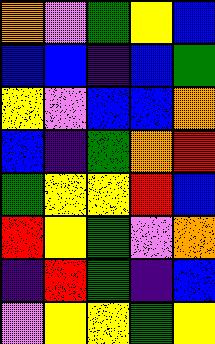[["orange", "violet", "green", "yellow", "blue"], ["blue", "blue", "indigo", "blue", "green"], ["yellow", "violet", "blue", "blue", "orange"], ["blue", "indigo", "green", "orange", "red"], ["green", "yellow", "yellow", "red", "blue"], ["red", "yellow", "green", "violet", "orange"], ["indigo", "red", "green", "indigo", "blue"], ["violet", "yellow", "yellow", "green", "yellow"]]